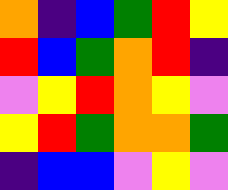[["orange", "indigo", "blue", "green", "red", "yellow"], ["red", "blue", "green", "orange", "red", "indigo"], ["violet", "yellow", "red", "orange", "yellow", "violet"], ["yellow", "red", "green", "orange", "orange", "green"], ["indigo", "blue", "blue", "violet", "yellow", "violet"]]